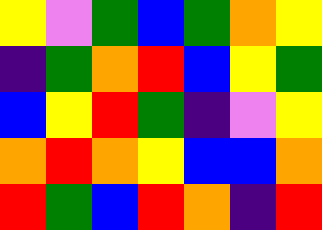[["yellow", "violet", "green", "blue", "green", "orange", "yellow"], ["indigo", "green", "orange", "red", "blue", "yellow", "green"], ["blue", "yellow", "red", "green", "indigo", "violet", "yellow"], ["orange", "red", "orange", "yellow", "blue", "blue", "orange"], ["red", "green", "blue", "red", "orange", "indigo", "red"]]